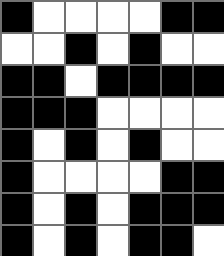[["black", "white", "white", "white", "white", "black", "black"], ["white", "white", "black", "white", "black", "white", "white"], ["black", "black", "white", "black", "black", "black", "black"], ["black", "black", "black", "white", "white", "white", "white"], ["black", "white", "black", "white", "black", "white", "white"], ["black", "white", "white", "white", "white", "black", "black"], ["black", "white", "black", "white", "black", "black", "black"], ["black", "white", "black", "white", "black", "black", "white"]]